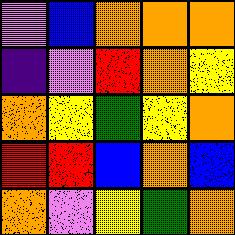[["violet", "blue", "orange", "orange", "orange"], ["indigo", "violet", "red", "orange", "yellow"], ["orange", "yellow", "green", "yellow", "orange"], ["red", "red", "blue", "orange", "blue"], ["orange", "violet", "yellow", "green", "orange"]]